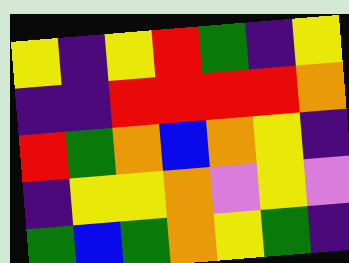[["yellow", "indigo", "yellow", "red", "green", "indigo", "yellow"], ["indigo", "indigo", "red", "red", "red", "red", "orange"], ["red", "green", "orange", "blue", "orange", "yellow", "indigo"], ["indigo", "yellow", "yellow", "orange", "violet", "yellow", "violet"], ["green", "blue", "green", "orange", "yellow", "green", "indigo"]]